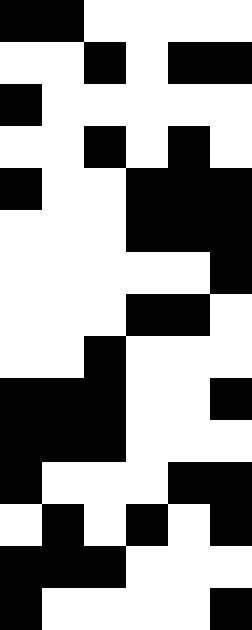[["black", "black", "white", "white", "white", "white"], ["white", "white", "black", "white", "black", "black"], ["black", "white", "white", "white", "white", "white"], ["white", "white", "black", "white", "black", "white"], ["black", "white", "white", "black", "black", "black"], ["white", "white", "white", "black", "black", "black"], ["white", "white", "white", "white", "white", "black"], ["white", "white", "white", "black", "black", "white"], ["white", "white", "black", "white", "white", "white"], ["black", "black", "black", "white", "white", "black"], ["black", "black", "black", "white", "white", "white"], ["black", "white", "white", "white", "black", "black"], ["white", "black", "white", "black", "white", "black"], ["black", "black", "black", "white", "white", "white"], ["black", "white", "white", "white", "white", "black"]]